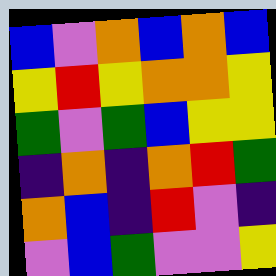[["blue", "violet", "orange", "blue", "orange", "blue"], ["yellow", "red", "yellow", "orange", "orange", "yellow"], ["green", "violet", "green", "blue", "yellow", "yellow"], ["indigo", "orange", "indigo", "orange", "red", "green"], ["orange", "blue", "indigo", "red", "violet", "indigo"], ["violet", "blue", "green", "violet", "violet", "yellow"]]